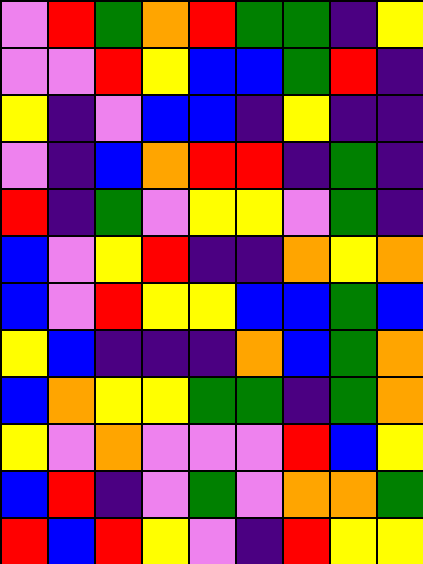[["violet", "red", "green", "orange", "red", "green", "green", "indigo", "yellow"], ["violet", "violet", "red", "yellow", "blue", "blue", "green", "red", "indigo"], ["yellow", "indigo", "violet", "blue", "blue", "indigo", "yellow", "indigo", "indigo"], ["violet", "indigo", "blue", "orange", "red", "red", "indigo", "green", "indigo"], ["red", "indigo", "green", "violet", "yellow", "yellow", "violet", "green", "indigo"], ["blue", "violet", "yellow", "red", "indigo", "indigo", "orange", "yellow", "orange"], ["blue", "violet", "red", "yellow", "yellow", "blue", "blue", "green", "blue"], ["yellow", "blue", "indigo", "indigo", "indigo", "orange", "blue", "green", "orange"], ["blue", "orange", "yellow", "yellow", "green", "green", "indigo", "green", "orange"], ["yellow", "violet", "orange", "violet", "violet", "violet", "red", "blue", "yellow"], ["blue", "red", "indigo", "violet", "green", "violet", "orange", "orange", "green"], ["red", "blue", "red", "yellow", "violet", "indigo", "red", "yellow", "yellow"]]